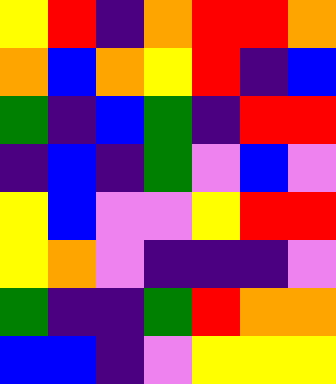[["yellow", "red", "indigo", "orange", "red", "red", "orange"], ["orange", "blue", "orange", "yellow", "red", "indigo", "blue"], ["green", "indigo", "blue", "green", "indigo", "red", "red"], ["indigo", "blue", "indigo", "green", "violet", "blue", "violet"], ["yellow", "blue", "violet", "violet", "yellow", "red", "red"], ["yellow", "orange", "violet", "indigo", "indigo", "indigo", "violet"], ["green", "indigo", "indigo", "green", "red", "orange", "orange"], ["blue", "blue", "indigo", "violet", "yellow", "yellow", "yellow"]]